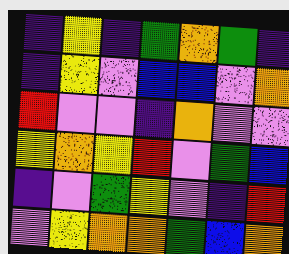[["indigo", "yellow", "indigo", "green", "orange", "green", "indigo"], ["indigo", "yellow", "violet", "blue", "blue", "violet", "orange"], ["red", "violet", "violet", "indigo", "orange", "violet", "violet"], ["yellow", "orange", "yellow", "red", "violet", "green", "blue"], ["indigo", "violet", "green", "yellow", "violet", "indigo", "red"], ["violet", "yellow", "orange", "orange", "green", "blue", "orange"]]